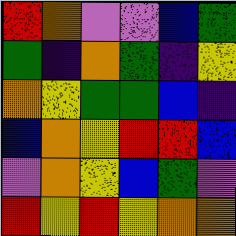[["red", "orange", "violet", "violet", "blue", "green"], ["green", "indigo", "orange", "green", "indigo", "yellow"], ["orange", "yellow", "green", "green", "blue", "indigo"], ["blue", "orange", "yellow", "red", "red", "blue"], ["violet", "orange", "yellow", "blue", "green", "violet"], ["red", "yellow", "red", "yellow", "orange", "orange"]]